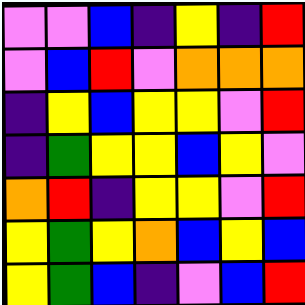[["violet", "violet", "blue", "indigo", "yellow", "indigo", "red"], ["violet", "blue", "red", "violet", "orange", "orange", "orange"], ["indigo", "yellow", "blue", "yellow", "yellow", "violet", "red"], ["indigo", "green", "yellow", "yellow", "blue", "yellow", "violet"], ["orange", "red", "indigo", "yellow", "yellow", "violet", "red"], ["yellow", "green", "yellow", "orange", "blue", "yellow", "blue"], ["yellow", "green", "blue", "indigo", "violet", "blue", "red"]]